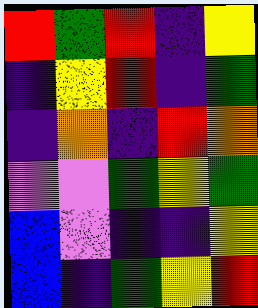[["red", "green", "red", "indigo", "yellow"], ["indigo", "yellow", "red", "indigo", "green"], ["indigo", "orange", "indigo", "red", "orange"], ["violet", "violet", "green", "yellow", "green"], ["blue", "violet", "indigo", "indigo", "yellow"], ["blue", "indigo", "green", "yellow", "red"]]